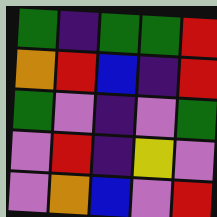[["green", "indigo", "green", "green", "red"], ["orange", "red", "blue", "indigo", "red"], ["green", "violet", "indigo", "violet", "green"], ["violet", "red", "indigo", "yellow", "violet"], ["violet", "orange", "blue", "violet", "red"]]